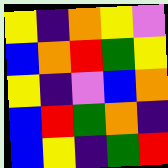[["yellow", "indigo", "orange", "yellow", "violet"], ["blue", "orange", "red", "green", "yellow"], ["yellow", "indigo", "violet", "blue", "orange"], ["blue", "red", "green", "orange", "indigo"], ["blue", "yellow", "indigo", "green", "red"]]